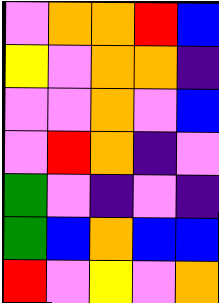[["violet", "orange", "orange", "red", "blue"], ["yellow", "violet", "orange", "orange", "indigo"], ["violet", "violet", "orange", "violet", "blue"], ["violet", "red", "orange", "indigo", "violet"], ["green", "violet", "indigo", "violet", "indigo"], ["green", "blue", "orange", "blue", "blue"], ["red", "violet", "yellow", "violet", "orange"]]